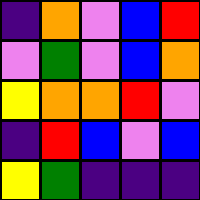[["indigo", "orange", "violet", "blue", "red"], ["violet", "green", "violet", "blue", "orange"], ["yellow", "orange", "orange", "red", "violet"], ["indigo", "red", "blue", "violet", "blue"], ["yellow", "green", "indigo", "indigo", "indigo"]]